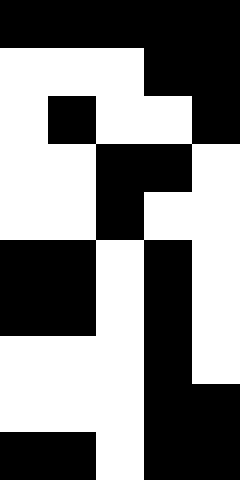[["black", "black", "black", "black", "black"], ["white", "white", "white", "black", "black"], ["white", "black", "white", "white", "black"], ["white", "white", "black", "black", "white"], ["white", "white", "black", "white", "white"], ["black", "black", "white", "black", "white"], ["black", "black", "white", "black", "white"], ["white", "white", "white", "black", "white"], ["white", "white", "white", "black", "black"], ["black", "black", "white", "black", "black"]]